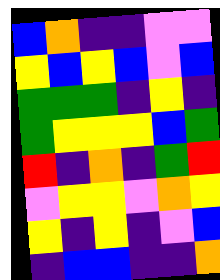[["blue", "orange", "indigo", "indigo", "violet", "violet"], ["yellow", "blue", "yellow", "blue", "violet", "blue"], ["green", "green", "green", "indigo", "yellow", "indigo"], ["green", "yellow", "yellow", "yellow", "blue", "green"], ["red", "indigo", "orange", "indigo", "green", "red"], ["violet", "yellow", "yellow", "violet", "orange", "yellow"], ["yellow", "indigo", "yellow", "indigo", "violet", "blue"], ["indigo", "blue", "blue", "indigo", "indigo", "orange"]]